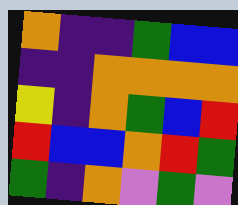[["orange", "indigo", "indigo", "green", "blue", "blue"], ["indigo", "indigo", "orange", "orange", "orange", "orange"], ["yellow", "indigo", "orange", "green", "blue", "red"], ["red", "blue", "blue", "orange", "red", "green"], ["green", "indigo", "orange", "violet", "green", "violet"]]